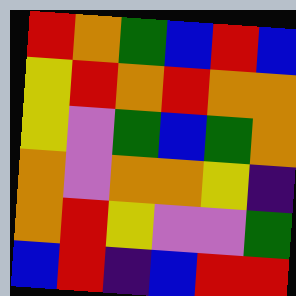[["red", "orange", "green", "blue", "red", "blue"], ["yellow", "red", "orange", "red", "orange", "orange"], ["yellow", "violet", "green", "blue", "green", "orange"], ["orange", "violet", "orange", "orange", "yellow", "indigo"], ["orange", "red", "yellow", "violet", "violet", "green"], ["blue", "red", "indigo", "blue", "red", "red"]]